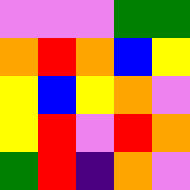[["violet", "violet", "violet", "green", "green"], ["orange", "red", "orange", "blue", "yellow"], ["yellow", "blue", "yellow", "orange", "violet"], ["yellow", "red", "violet", "red", "orange"], ["green", "red", "indigo", "orange", "violet"]]